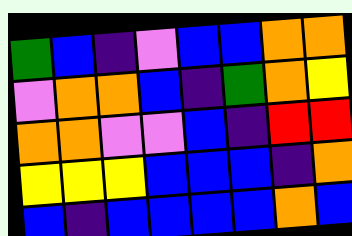[["green", "blue", "indigo", "violet", "blue", "blue", "orange", "orange"], ["violet", "orange", "orange", "blue", "indigo", "green", "orange", "yellow"], ["orange", "orange", "violet", "violet", "blue", "indigo", "red", "red"], ["yellow", "yellow", "yellow", "blue", "blue", "blue", "indigo", "orange"], ["blue", "indigo", "blue", "blue", "blue", "blue", "orange", "blue"]]